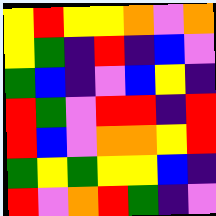[["yellow", "red", "yellow", "yellow", "orange", "violet", "orange"], ["yellow", "green", "indigo", "red", "indigo", "blue", "violet"], ["green", "blue", "indigo", "violet", "blue", "yellow", "indigo"], ["red", "green", "violet", "red", "red", "indigo", "red"], ["red", "blue", "violet", "orange", "orange", "yellow", "red"], ["green", "yellow", "green", "yellow", "yellow", "blue", "indigo"], ["red", "violet", "orange", "red", "green", "indigo", "violet"]]